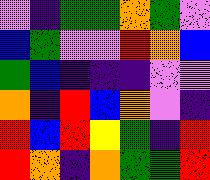[["violet", "indigo", "green", "green", "orange", "green", "violet"], ["blue", "green", "violet", "violet", "red", "orange", "blue"], ["green", "blue", "indigo", "indigo", "indigo", "violet", "violet"], ["orange", "indigo", "red", "blue", "orange", "violet", "indigo"], ["red", "blue", "red", "yellow", "green", "indigo", "red"], ["red", "orange", "indigo", "orange", "green", "green", "red"]]